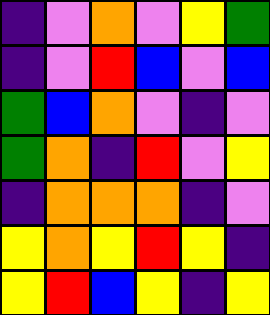[["indigo", "violet", "orange", "violet", "yellow", "green"], ["indigo", "violet", "red", "blue", "violet", "blue"], ["green", "blue", "orange", "violet", "indigo", "violet"], ["green", "orange", "indigo", "red", "violet", "yellow"], ["indigo", "orange", "orange", "orange", "indigo", "violet"], ["yellow", "orange", "yellow", "red", "yellow", "indigo"], ["yellow", "red", "blue", "yellow", "indigo", "yellow"]]